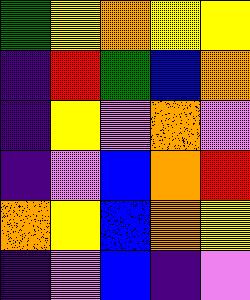[["green", "yellow", "orange", "yellow", "yellow"], ["indigo", "red", "green", "blue", "orange"], ["indigo", "yellow", "violet", "orange", "violet"], ["indigo", "violet", "blue", "orange", "red"], ["orange", "yellow", "blue", "orange", "yellow"], ["indigo", "violet", "blue", "indigo", "violet"]]